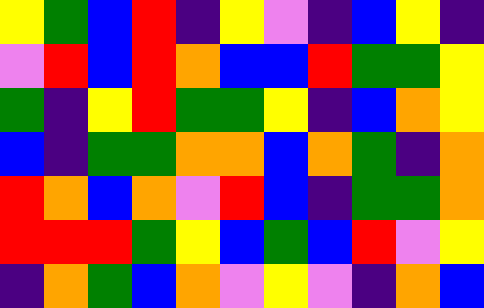[["yellow", "green", "blue", "red", "indigo", "yellow", "violet", "indigo", "blue", "yellow", "indigo"], ["violet", "red", "blue", "red", "orange", "blue", "blue", "red", "green", "green", "yellow"], ["green", "indigo", "yellow", "red", "green", "green", "yellow", "indigo", "blue", "orange", "yellow"], ["blue", "indigo", "green", "green", "orange", "orange", "blue", "orange", "green", "indigo", "orange"], ["red", "orange", "blue", "orange", "violet", "red", "blue", "indigo", "green", "green", "orange"], ["red", "red", "red", "green", "yellow", "blue", "green", "blue", "red", "violet", "yellow"], ["indigo", "orange", "green", "blue", "orange", "violet", "yellow", "violet", "indigo", "orange", "blue"]]